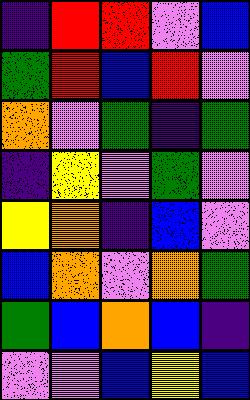[["indigo", "red", "red", "violet", "blue"], ["green", "red", "blue", "red", "violet"], ["orange", "violet", "green", "indigo", "green"], ["indigo", "yellow", "violet", "green", "violet"], ["yellow", "orange", "indigo", "blue", "violet"], ["blue", "orange", "violet", "orange", "green"], ["green", "blue", "orange", "blue", "indigo"], ["violet", "violet", "blue", "yellow", "blue"]]